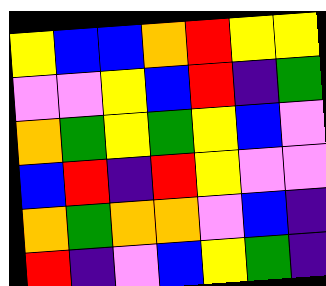[["yellow", "blue", "blue", "orange", "red", "yellow", "yellow"], ["violet", "violet", "yellow", "blue", "red", "indigo", "green"], ["orange", "green", "yellow", "green", "yellow", "blue", "violet"], ["blue", "red", "indigo", "red", "yellow", "violet", "violet"], ["orange", "green", "orange", "orange", "violet", "blue", "indigo"], ["red", "indigo", "violet", "blue", "yellow", "green", "indigo"]]